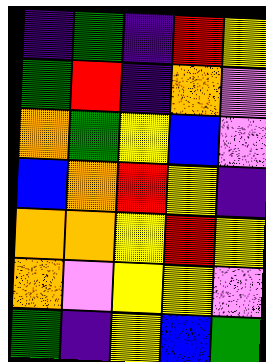[["indigo", "green", "indigo", "red", "yellow"], ["green", "red", "indigo", "orange", "violet"], ["orange", "green", "yellow", "blue", "violet"], ["blue", "orange", "red", "yellow", "indigo"], ["orange", "orange", "yellow", "red", "yellow"], ["orange", "violet", "yellow", "yellow", "violet"], ["green", "indigo", "yellow", "blue", "green"]]